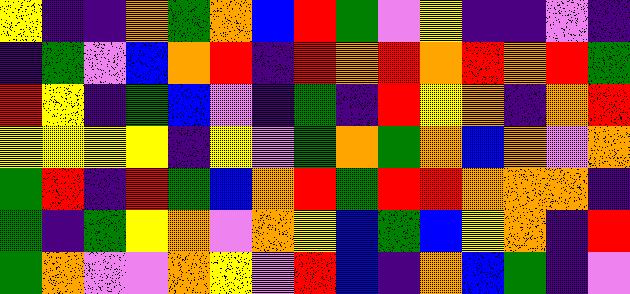[["yellow", "indigo", "indigo", "orange", "green", "orange", "blue", "red", "green", "violet", "yellow", "indigo", "indigo", "violet", "indigo"], ["indigo", "green", "violet", "blue", "orange", "red", "indigo", "red", "orange", "red", "orange", "red", "orange", "red", "green"], ["red", "yellow", "indigo", "green", "blue", "violet", "indigo", "green", "indigo", "red", "yellow", "orange", "indigo", "orange", "red"], ["yellow", "yellow", "yellow", "yellow", "indigo", "yellow", "violet", "green", "orange", "green", "orange", "blue", "orange", "violet", "orange"], ["green", "red", "indigo", "red", "green", "blue", "orange", "red", "green", "red", "red", "orange", "orange", "orange", "indigo"], ["green", "indigo", "green", "yellow", "orange", "violet", "orange", "yellow", "blue", "green", "blue", "yellow", "orange", "indigo", "red"], ["green", "orange", "violet", "violet", "orange", "yellow", "violet", "red", "blue", "indigo", "orange", "blue", "green", "indigo", "violet"]]